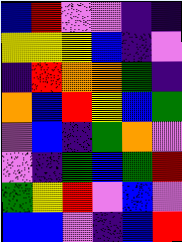[["blue", "red", "violet", "violet", "indigo", "indigo"], ["yellow", "yellow", "yellow", "blue", "indigo", "violet"], ["indigo", "red", "orange", "orange", "green", "indigo"], ["orange", "blue", "red", "yellow", "blue", "green"], ["violet", "blue", "indigo", "green", "orange", "violet"], ["violet", "indigo", "green", "blue", "green", "red"], ["green", "yellow", "red", "violet", "blue", "violet"], ["blue", "blue", "violet", "indigo", "blue", "red"]]